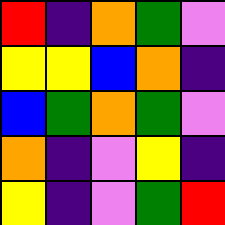[["red", "indigo", "orange", "green", "violet"], ["yellow", "yellow", "blue", "orange", "indigo"], ["blue", "green", "orange", "green", "violet"], ["orange", "indigo", "violet", "yellow", "indigo"], ["yellow", "indigo", "violet", "green", "red"]]